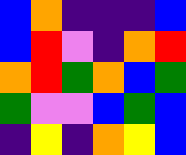[["blue", "orange", "indigo", "indigo", "indigo", "blue"], ["blue", "red", "violet", "indigo", "orange", "red"], ["orange", "red", "green", "orange", "blue", "green"], ["green", "violet", "violet", "blue", "green", "blue"], ["indigo", "yellow", "indigo", "orange", "yellow", "blue"]]